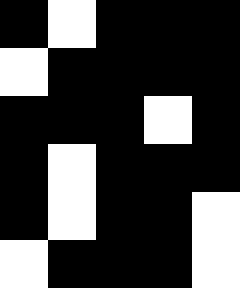[["black", "white", "black", "black", "black"], ["white", "black", "black", "black", "black"], ["black", "black", "black", "white", "black"], ["black", "white", "black", "black", "black"], ["black", "white", "black", "black", "white"], ["white", "black", "black", "black", "white"]]